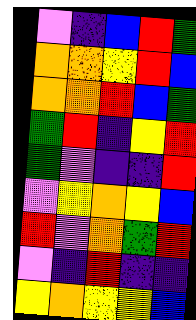[["violet", "indigo", "blue", "red", "green"], ["orange", "orange", "yellow", "red", "blue"], ["orange", "orange", "red", "blue", "green"], ["green", "red", "indigo", "yellow", "red"], ["green", "violet", "indigo", "indigo", "red"], ["violet", "yellow", "orange", "yellow", "blue"], ["red", "violet", "orange", "green", "red"], ["violet", "indigo", "red", "indigo", "indigo"], ["yellow", "orange", "yellow", "yellow", "blue"]]